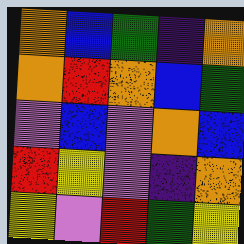[["orange", "blue", "green", "indigo", "orange"], ["orange", "red", "orange", "blue", "green"], ["violet", "blue", "violet", "orange", "blue"], ["red", "yellow", "violet", "indigo", "orange"], ["yellow", "violet", "red", "green", "yellow"]]